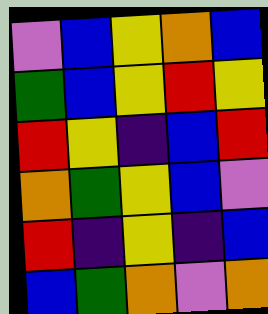[["violet", "blue", "yellow", "orange", "blue"], ["green", "blue", "yellow", "red", "yellow"], ["red", "yellow", "indigo", "blue", "red"], ["orange", "green", "yellow", "blue", "violet"], ["red", "indigo", "yellow", "indigo", "blue"], ["blue", "green", "orange", "violet", "orange"]]